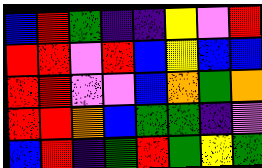[["blue", "red", "green", "indigo", "indigo", "yellow", "violet", "red"], ["red", "red", "violet", "red", "blue", "yellow", "blue", "blue"], ["red", "red", "violet", "violet", "blue", "orange", "green", "orange"], ["red", "red", "orange", "blue", "green", "green", "indigo", "violet"], ["blue", "red", "indigo", "green", "red", "green", "yellow", "green"]]